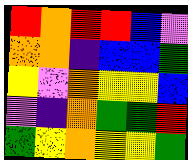[["red", "orange", "red", "red", "blue", "violet"], ["orange", "orange", "indigo", "blue", "blue", "green"], ["yellow", "violet", "orange", "yellow", "yellow", "blue"], ["violet", "indigo", "orange", "green", "green", "red"], ["green", "yellow", "orange", "yellow", "yellow", "green"]]